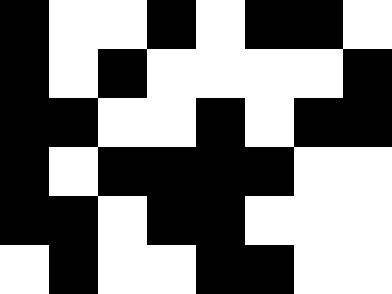[["black", "white", "white", "black", "white", "black", "black", "white"], ["black", "white", "black", "white", "white", "white", "white", "black"], ["black", "black", "white", "white", "black", "white", "black", "black"], ["black", "white", "black", "black", "black", "black", "white", "white"], ["black", "black", "white", "black", "black", "white", "white", "white"], ["white", "black", "white", "white", "black", "black", "white", "white"]]